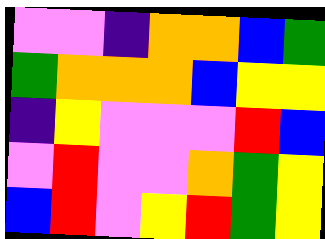[["violet", "violet", "indigo", "orange", "orange", "blue", "green"], ["green", "orange", "orange", "orange", "blue", "yellow", "yellow"], ["indigo", "yellow", "violet", "violet", "violet", "red", "blue"], ["violet", "red", "violet", "violet", "orange", "green", "yellow"], ["blue", "red", "violet", "yellow", "red", "green", "yellow"]]